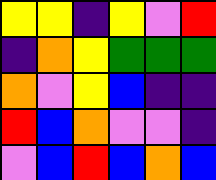[["yellow", "yellow", "indigo", "yellow", "violet", "red"], ["indigo", "orange", "yellow", "green", "green", "green"], ["orange", "violet", "yellow", "blue", "indigo", "indigo"], ["red", "blue", "orange", "violet", "violet", "indigo"], ["violet", "blue", "red", "blue", "orange", "blue"]]